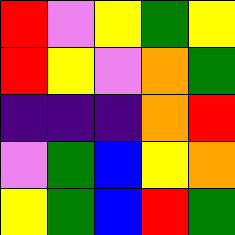[["red", "violet", "yellow", "green", "yellow"], ["red", "yellow", "violet", "orange", "green"], ["indigo", "indigo", "indigo", "orange", "red"], ["violet", "green", "blue", "yellow", "orange"], ["yellow", "green", "blue", "red", "green"]]